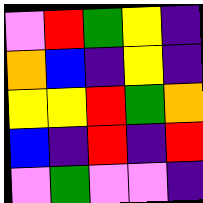[["violet", "red", "green", "yellow", "indigo"], ["orange", "blue", "indigo", "yellow", "indigo"], ["yellow", "yellow", "red", "green", "orange"], ["blue", "indigo", "red", "indigo", "red"], ["violet", "green", "violet", "violet", "indigo"]]